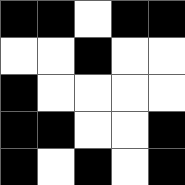[["black", "black", "white", "black", "black"], ["white", "white", "black", "white", "white"], ["black", "white", "white", "white", "white"], ["black", "black", "white", "white", "black"], ["black", "white", "black", "white", "black"]]